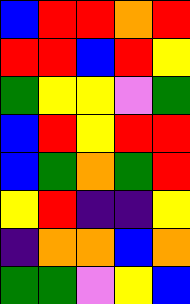[["blue", "red", "red", "orange", "red"], ["red", "red", "blue", "red", "yellow"], ["green", "yellow", "yellow", "violet", "green"], ["blue", "red", "yellow", "red", "red"], ["blue", "green", "orange", "green", "red"], ["yellow", "red", "indigo", "indigo", "yellow"], ["indigo", "orange", "orange", "blue", "orange"], ["green", "green", "violet", "yellow", "blue"]]